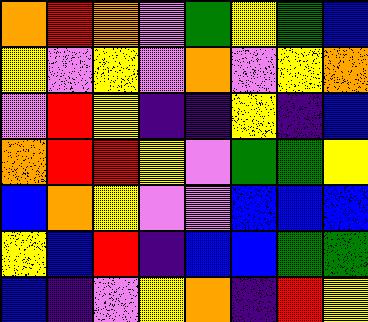[["orange", "red", "orange", "violet", "green", "yellow", "green", "blue"], ["yellow", "violet", "yellow", "violet", "orange", "violet", "yellow", "orange"], ["violet", "red", "yellow", "indigo", "indigo", "yellow", "indigo", "blue"], ["orange", "red", "red", "yellow", "violet", "green", "green", "yellow"], ["blue", "orange", "yellow", "violet", "violet", "blue", "blue", "blue"], ["yellow", "blue", "red", "indigo", "blue", "blue", "green", "green"], ["blue", "indigo", "violet", "yellow", "orange", "indigo", "red", "yellow"]]